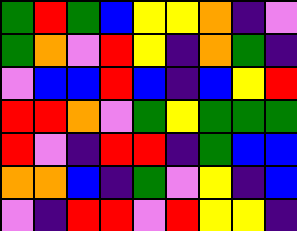[["green", "red", "green", "blue", "yellow", "yellow", "orange", "indigo", "violet"], ["green", "orange", "violet", "red", "yellow", "indigo", "orange", "green", "indigo"], ["violet", "blue", "blue", "red", "blue", "indigo", "blue", "yellow", "red"], ["red", "red", "orange", "violet", "green", "yellow", "green", "green", "green"], ["red", "violet", "indigo", "red", "red", "indigo", "green", "blue", "blue"], ["orange", "orange", "blue", "indigo", "green", "violet", "yellow", "indigo", "blue"], ["violet", "indigo", "red", "red", "violet", "red", "yellow", "yellow", "indigo"]]